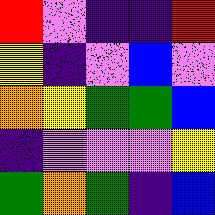[["red", "violet", "indigo", "indigo", "red"], ["yellow", "indigo", "violet", "blue", "violet"], ["orange", "yellow", "green", "green", "blue"], ["indigo", "violet", "violet", "violet", "yellow"], ["green", "orange", "green", "indigo", "blue"]]